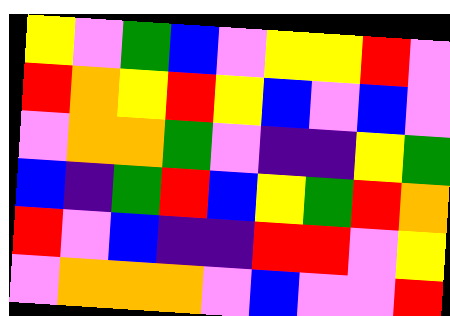[["yellow", "violet", "green", "blue", "violet", "yellow", "yellow", "red", "violet"], ["red", "orange", "yellow", "red", "yellow", "blue", "violet", "blue", "violet"], ["violet", "orange", "orange", "green", "violet", "indigo", "indigo", "yellow", "green"], ["blue", "indigo", "green", "red", "blue", "yellow", "green", "red", "orange"], ["red", "violet", "blue", "indigo", "indigo", "red", "red", "violet", "yellow"], ["violet", "orange", "orange", "orange", "violet", "blue", "violet", "violet", "red"]]